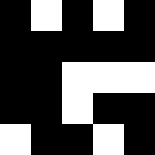[["black", "white", "black", "white", "black"], ["black", "black", "black", "black", "black"], ["black", "black", "white", "white", "white"], ["black", "black", "white", "black", "black"], ["white", "black", "black", "white", "black"]]